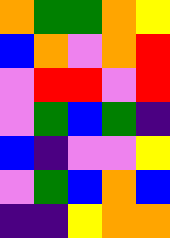[["orange", "green", "green", "orange", "yellow"], ["blue", "orange", "violet", "orange", "red"], ["violet", "red", "red", "violet", "red"], ["violet", "green", "blue", "green", "indigo"], ["blue", "indigo", "violet", "violet", "yellow"], ["violet", "green", "blue", "orange", "blue"], ["indigo", "indigo", "yellow", "orange", "orange"]]